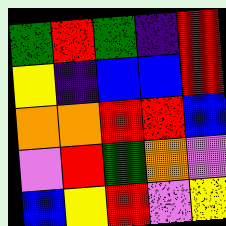[["green", "red", "green", "indigo", "red"], ["yellow", "indigo", "blue", "blue", "red"], ["orange", "orange", "red", "red", "blue"], ["violet", "red", "green", "orange", "violet"], ["blue", "yellow", "red", "violet", "yellow"]]